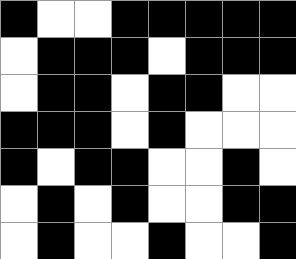[["black", "white", "white", "black", "black", "black", "black", "black"], ["white", "black", "black", "black", "white", "black", "black", "black"], ["white", "black", "black", "white", "black", "black", "white", "white"], ["black", "black", "black", "white", "black", "white", "white", "white"], ["black", "white", "black", "black", "white", "white", "black", "white"], ["white", "black", "white", "black", "white", "white", "black", "black"], ["white", "black", "white", "white", "black", "white", "white", "black"]]